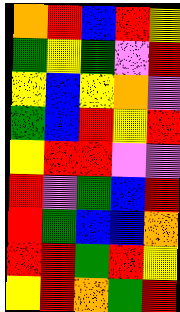[["orange", "red", "blue", "red", "yellow"], ["green", "yellow", "green", "violet", "red"], ["yellow", "blue", "yellow", "orange", "violet"], ["green", "blue", "red", "yellow", "red"], ["yellow", "red", "red", "violet", "violet"], ["red", "violet", "green", "blue", "red"], ["red", "green", "blue", "blue", "orange"], ["red", "red", "green", "red", "yellow"], ["yellow", "red", "orange", "green", "red"]]